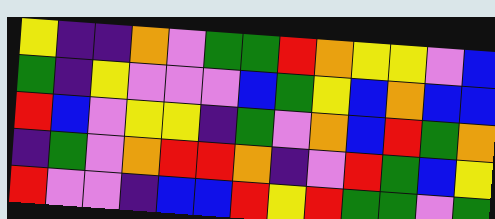[["yellow", "indigo", "indigo", "orange", "violet", "green", "green", "red", "orange", "yellow", "yellow", "violet", "blue"], ["green", "indigo", "yellow", "violet", "violet", "violet", "blue", "green", "yellow", "blue", "orange", "blue", "blue"], ["red", "blue", "violet", "yellow", "yellow", "indigo", "green", "violet", "orange", "blue", "red", "green", "orange"], ["indigo", "green", "violet", "orange", "red", "red", "orange", "indigo", "violet", "red", "green", "blue", "yellow"], ["red", "violet", "violet", "indigo", "blue", "blue", "red", "yellow", "red", "green", "green", "violet", "green"]]